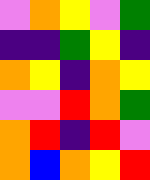[["violet", "orange", "yellow", "violet", "green"], ["indigo", "indigo", "green", "yellow", "indigo"], ["orange", "yellow", "indigo", "orange", "yellow"], ["violet", "violet", "red", "orange", "green"], ["orange", "red", "indigo", "red", "violet"], ["orange", "blue", "orange", "yellow", "red"]]